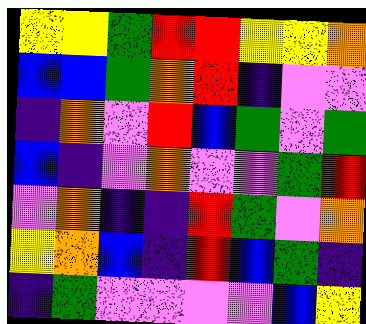[["yellow", "yellow", "green", "red", "red", "yellow", "yellow", "orange"], ["blue", "blue", "green", "orange", "red", "indigo", "violet", "violet"], ["indigo", "orange", "violet", "red", "blue", "green", "violet", "green"], ["blue", "indigo", "violet", "orange", "violet", "violet", "green", "red"], ["violet", "orange", "indigo", "indigo", "red", "green", "violet", "orange"], ["yellow", "orange", "blue", "indigo", "red", "blue", "green", "indigo"], ["indigo", "green", "violet", "violet", "violet", "violet", "blue", "yellow"]]